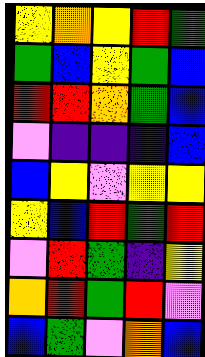[["yellow", "orange", "yellow", "red", "green"], ["green", "blue", "yellow", "green", "blue"], ["red", "red", "orange", "green", "blue"], ["violet", "indigo", "indigo", "indigo", "blue"], ["blue", "yellow", "violet", "yellow", "yellow"], ["yellow", "blue", "red", "green", "red"], ["violet", "red", "green", "indigo", "yellow"], ["orange", "red", "green", "red", "violet"], ["blue", "green", "violet", "orange", "blue"]]